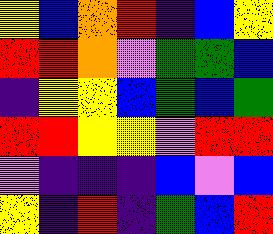[["yellow", "blue", "orange", "red", "indigo", "blue", "yellow"], ["red", "red", "orange", "violet", "green", "green", "blue"], ["indigo", "yellow", "yellow", "blue", "green", "blue", "green"], ["red", "red", "yellow", "yellow", "violet", "red", "red"], ["violet", "indigo", "indigo", "indigo", "blue", "violet", "blue"], ["yellow", "indigo", "red", "indigo", "green", "blue", "red"]]